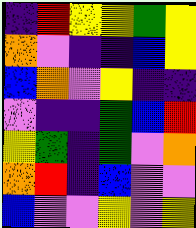[["indigo", "red", "yellow", "yellow", "green", "yellow"], ["orange", "violet", "indigo", "indigo", "blue", "yellow"], ["blue", "orange", "violet", "yellow", "indigo", "indigo"], ["violet", "indigo", "indigo", "green", "blue", "red"], ["yellow", "green", "indigo", "green", "violet", "orange"], ["orange", "red", "indigo", "blue", "violet", "violet"], ["blue", "violet", "violet", "yellow", "violet", "yellow"]]